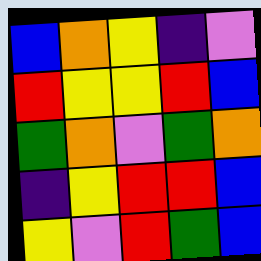[["blue", "orange", "yellow", "indigo", "violet"], ["red", "yellow", "yellow", "red", "blue"], ["green", "orange", "violet", "green", "orange"], ["indigo", "yellow", "red", "red", "blue"], ["yellow", "violet", "red", "green", "blue"]]